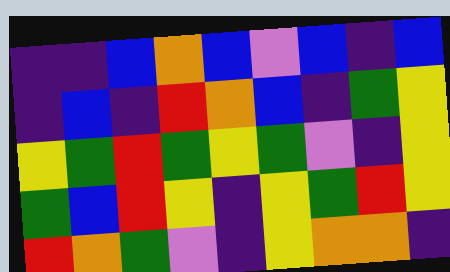[["indigo", "indigo", "blue", "orange", "blue", "violet", "blue", "indigo", "blue"], ["indigo", "blue", "indigo", "red", "orange", "blue", "indigo", "green", "yellow"], ["yellow", "green", "red", "green", "yellow", "green", "violet", "indigo", "yellow"], ["green", "blue", "red", "yellow", "indigo", "yellow", "green", "red", "yellow"], ["red", "orange", "green", "violet", "indigo", "yellow", "orange", "orange", "indigo"]]